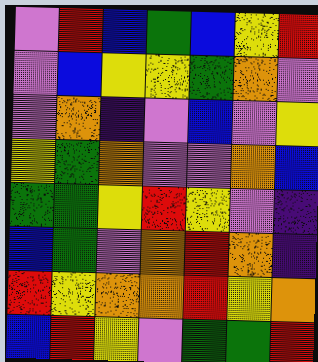[["violet", "red", "blue", "green", "blue", "yellow", "red"], ["violet", "blue", "yellow", "yellow", "green", "orange", "violet"], ["violet", "orange", "indigo", "violet", "blue", "violet", "yellow"], ["yellow", "green", "orange", "violet", "violet", "orange", "blue"], ["green", "green", "yellow", "red", "yellow", "violet", "indigo"], ["blue", "green", "violet", "orange", "red", "orange", "indigo"], ["red", "yellow", "orange", "orange", "red", "yellow", "orange"], ["blue", "red", "yellow", "violet", "green", "green", "red"]]